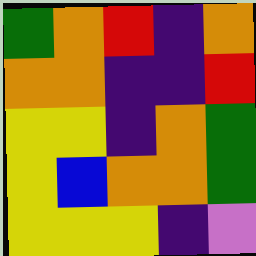[["green", "orange", "red", "indigo", "orange"], ["orange", "orange", "indigo", "indigo", "red"], ["yellow", "yellow", "indigo", "orange", "green"], ["yellow", "blue", "orange", "orange", "green"], ["yellow", "yellow", "yellow", "indigo", "violet"]]